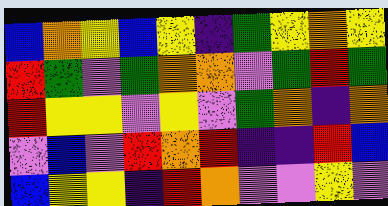[["blue", "orange", "yellow", "blue", "yellow", "indigo", "green", "yellow", "orange", "yellow"], ["red", "green", "violet", "green", "orange", "orange", "violet", "green", "red", "green"], ["red", "yellow", "yellow", "violet", "yellow", "violet", "green", "orange", "indigo", "orange"], ["violet", "blue", "violet", "red", "orange", "red", "indigo", "indigo", "red", "blue"], ["blue", "yellow", "yellow", "indigo", "red", "orange", "violet", "violet", "yellow", "violet"]]